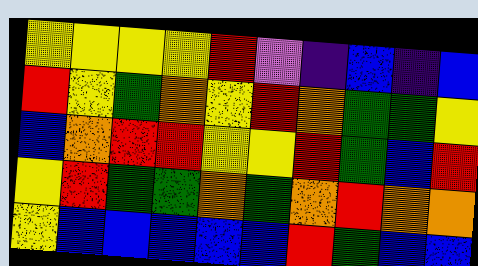[["yellow", "yellow", "yellow", "yellow", "red", "violet", "indigo", "blue", "indigo", "blue"], ["red", "yellow", "green", "orange", "yellow", "red", "orange", "green", "green", "yellow"], ["blue", "orange", "red", "red", "yellow", "yellow", "red", "green", "blue", "red"], ["yellow", "red", "green", "green", "orange", "green", "orange", "red", "orange", "orange"], ["yellow", "blue", "blue", "blue", "blue", "blue", "red", "green", "blue", "blue"]]